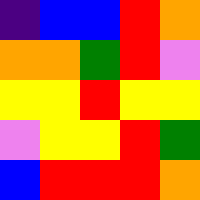[["indigo", "blue", "blue", "red", "orange"], ["orange", "orange", "green", "red", "violet"], ["yellow", "yellow", "red", "yellow", "yellow"], ["violet", "yellow", "yellow", "red", "green"], ["blue", "red", "red", "red", "orange"]]